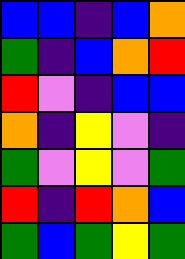[["blue", "blue", "indigo", "blue", "orange"], ["green", "indigo", "blue", "orange", "red"], ["red", "violet", "indigo", "blue", "blue"], ["orange", "indigo", "yellow", "violet", "indigo"], ["green", "violet", "yellow", "violet", "green"], ["red", "indigo", "red", "orange", "blue"], ["green", "blue", "green", "yellow", "green"]]